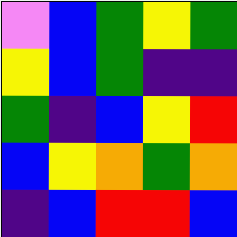[["violet", "blue", "green", "yellow", "green"], ["yellow", "blue", "green", "indigo", "indigo"], ["green", "indigo", "blue", "yellow", "red"], ["blue", "yellow", "orange", "green", "orange"], ["indigo", "blue", "red", "red", "blue"]]